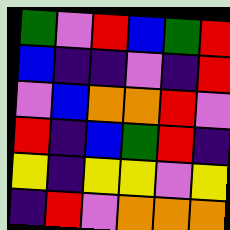[["green", "violet", "red", "blue", "green", "red"], ["blue", "indigo", "indigo", "violet", "indigo", "red"], ["violet", "blue", "orange", "orange", "red", "violet"], ["red", "indigo", "blue", "green", "red", "indigo"], ["yellow", "indigo", "yellow", "yellow", "violet", "yellow"], ["indigo", "red", "violet", "orange", "orange", "orange"]]